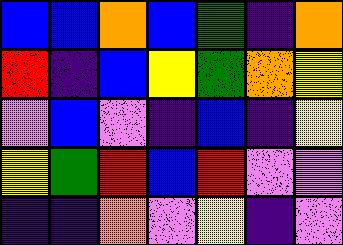[["blue", "blue", "orange", "blue", "green", "indigo", "orange"], ["red", "indigo", "blue", "yellow", "green", "orange", "yellow"], ["violet", "blue", "violet", "indigo", "blue", "indigo", "yellow"], ["yellow", "green", "red", "blue", "red", "violet", "violet"], ["indigo", "indigo", "orange", "violet", "yellow", "indigo", "violet"]]